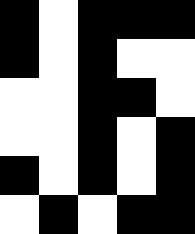[["black", "white", "black", "black", "black"], ["black", "white", "black", "white", "white"], ["white", "white", "black", "black", "white"], ["white", "white", "black", "white", "black"], ["black", "white", "black", "white", "black"], ["white", "black", "white", "black", "black"]]